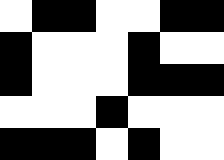[["white", "black", "black", "white", "white", "black", "black"], ["black", "white", "white", "white", "black", "white", "white"], ["black", "white", "white", "white", "black", "black", "black"], ["white", "white", "white", "black", "white", "white", "white"], ["black", "black", "black", "white", "black", "white", "white"]]